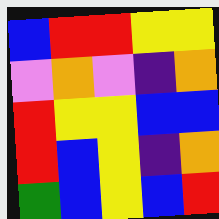[["blue", "red", "red", "yellow", "yellow"], ["violet", "orange", "violet", "indigo", "orange"], ["red", "yellow", "yellow", "blue", "blue"], ["red", "blue", "yellow", "indigo", "orange"], ["green", "blue", "yellow", "blue", "red"]]